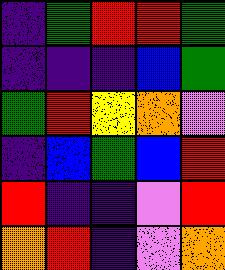[["indigo", "green", "red", "red", "green"], ["indigo", "indigo", "indigo", "blue", "green"], ["green", "red", "yellow", "orange", "violet"], ["indigo", "blue", "green", "blue", "red"], ["red", "indigo", "indigo", "violet", "red"], ["orange", "red", "indigo", "violet", "orange"]]